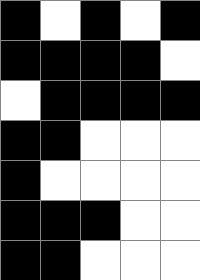[["black", "white", "black", "white", "black"], ["black", "black", "black", "black", "white"], ["white", "black", "black", "black", "black"], ["black", "black", "white", "white", "white"], ["black", "white", "white", "white", "white"], ["black", "black", "black", "white", "white"], ["black", "black", "white", "white", "white"]]